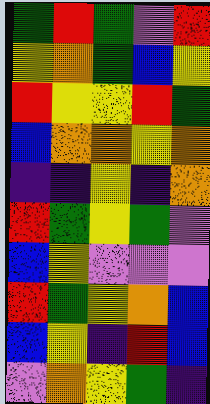[["green", "red", "green", "violet", "red"], ["yellow", "orange", "green", "blue", "yellow"], ["red", "yellow", "yellow", "red", "green"], ["blue", "orange", "orange", "yellow", "orange"], ["indigo", "indigo", "yellow", "indigo", "orange"], ["red", "green", "yellow", "green", "violet"], ["blue", "yellow", "violet", "violet", "violet"], ["red", "green", "yellow", "orange", "blue"], ["blue", "yellow", "indigo", "red", "blue"], ["violet", "orange", "yellow", "green", "indigo"]]